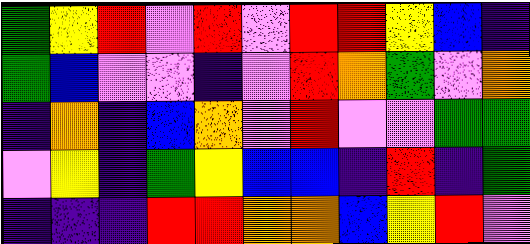[["green", "yellow", "red", "violet", "red", "violet", "red", "red", "yellow", "blue", "indigo"], ["green", "blue", "violet", "violet", "indigo", "violet", "red", "orange", "green", "violet", "orange"], ["indigo", "orange", "indigo", "blue", "orange", "violet", "red", "violet", "violet", "green", "green"], ["violet", "yellow", "indigo", "green", "yellow", "blue", "blue", "indigo", "red", "indigo", "green"], ["indigo", "indigo", "indigo", "red", "red", "orange", "orange", "blue", "yellow", "red", "violet"]]